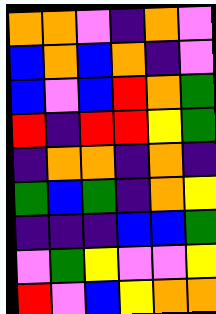[["orange", "orange", "violet", "indigo", "orange", "violet"], ["blue", "orange", "blue", "orange", "indigo", "violet"], ["blue", "violet", "blue", "red", "orange", "green"], ["red", "indigo", "red", "red", "yellow", "green"], ["indigo", "orange", "orange", "indigo", "orange", "indigo"], ["green", "blue", "green", "indigo", "orange", "yellow"], ["indigo", "indigo", "indigo", "blue", "blue", "green"], ["violet", "green", "yellow", "violet", "violet", "yellow"], ["red", "violet", "blue", "yellow", "orange", "orange"]]